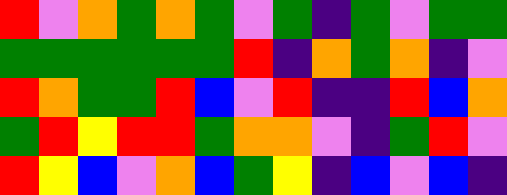[["red", "violet", "orange", "green", "orange", "green", "violet", "green", "indigo", "green", "violet", "green", "green"], ["green", "green", "green", "green", "green", "green", "red", "indigo", "orange", "green", "orange", "indigo", "violet"], ["red", "orange", "green", "green", "red", "blue", "violet", "red", "indigo", "indigo", "red", "blue", "orange"], ["green", "red", "yellow", "red", "red", "green", "orange", "orange", "violet", "indigo", "green", "red", "violet"], ["red", "yellow", "blue", "violet", "orange", "blue", "green", "yellow", "indigo", "blue", "violet", "blue", "indigo"]]